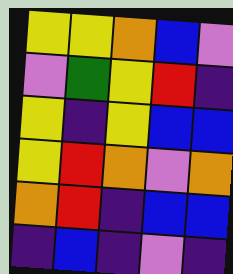[["yellow", "yellow", "orange", "blue", "violet"], ["violet", "green", "yellow", "red", "indigo"], ["yellow", "indigo", "yellow", "blue", "blue"], ["yellow", "red", "orange", "violet", "orange"], ["orange", "red", "indigo", "blue", "blue"], ["indigo", "blue", "indigo", "violet", "indigo"]]